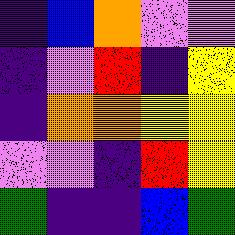[["indigo", "blue", "orange", "violet", "violet"], ["indigo", "violet", "red", "indigo", "yellow"], ["indigo", "orange", "orange", "yellow", "yellow"], ["violet", "violet", "indigo", "red", "yellow"], ["green", "indigo", "indigo", "blue", "green"]]